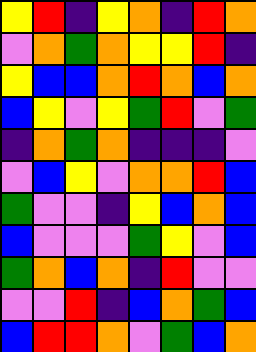[["yellow", "red", "indigo", "yellow", "orange", "indigo", "red", "orange"], ["violet", "orange", "green", "orange", "yellow", "yellow", "red", "indigo"], ["yellow", "blue", "blue", "orange", "red", "orange", "blue", "orange"], ["blue", "yellow", "violet", "yellow", "green", "red", "violet", "green"], ["indigo", "orange", "green", "orange", "indigo", "indigo", "indigo", "violet"], ["violet", "blue", "yellow", "violet", "orange", "orange", "red", "blue"], ["green", "violet", "violet", "indigo", "yellow", "blue", "orange", "blue"], ["blue", "violet", "violet", "violet", "green", "yellow", "violet", "blue"], ["green", "orange", "blue", "orange", "indigo", "red", "violet", "violet"], ["violet", "violet", "red", "indigo", "blue", "orange", "green", "blue"], ["blue", "red", "red", "orange", "violet", "green", "blue", "orange"]]